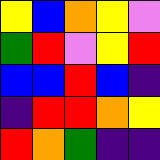[["yellow", "blue", "orange", "yellow", "violet"], ["green", "red", "violet", "yellow", "red"], ["blue", "blue", "red", "blue", "indigo"], ["indigo", "red", "red", "orange", "yellow"], ["red", "orange", "green", "indigo", "indigo"]]